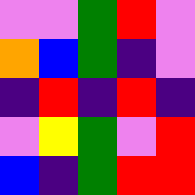[["violet", "violet", "green", "red", "violet"], ["orange", "blue", "green", "indigo", "violet"], ["indigo", "red", "indigo", "red", "indigo"], ["violet", "yellow", "green", "violet", "red"], ["blue", "indigo", "green", "red", "red"]]